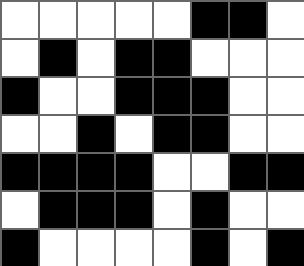[["white", "white", "white", "white", "white", "black", "black", "white"], ["white", "black", "white", "black", "black", "white", "white", "white"], ["black", "white", "white", "black", "black", "black", "white", "white"], ["white", "white", "black", "white", "black", "black", "white", "white"], ["black", "black", "black", "black", "white", "white", "black", "black"], ["white", "black", "black", "black", "white", "black", "white", "white"], ["black", "white", "white", "white", "white", "black", "white", "black"]]